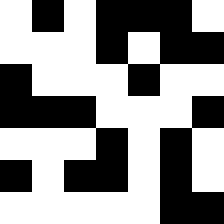[["white", "black", "white", "black", "black", "black", "white"], ["white", "white", "white", "black", "white", "black", "black"], ["black", "white", "white", "white", "black", "white", "white"], ["black", "black", "black", "white", "white", "white", "black"], ["white", "white", "white", "black", "white", "black", "white"], ["black", "white", "black", "black", "white", "black", "white"], ["white", "white", "white", "white", "white", "black", "black"]]